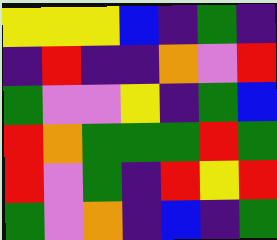[["yellow", "yellow", "yellow", "blue", "indigo", "green", "indigo"], ["indigo", "red", "indigo", "indigo", "orange", "violet", "red"], ["green", "violet", "violet", "yellow", "indigo", "green", "blue"], ["red", "orange", "green", "green", "green", "red", "green"], ["red", "violet", "green", "indigo", "red", "yellow", "red"], ["green", "violet", "orange", "indigo", "blue", "indigo", "green"]]